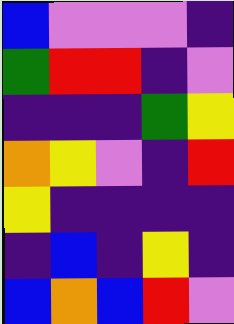[["blue", "violet", "violet", "violet", "indigo"], ["green", "red", "red", "indigo", "violet"], ["indigo", "indigo", "indigo", "green", "yellow"], ["orange", "yellow", "violet", "indigo", "red"], ["yellow", "indigo", "indigo", "indigo", "indigo"], ["indigo", "blue", "indigo", "yellow", "indigo"], ["blue", "orange", "blue", "red", "violet"]]